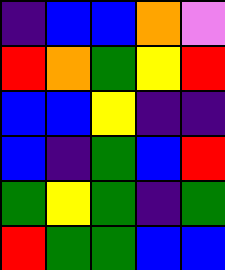[["indigo", "blue", "blue", "orange", "violet"], ["red", "orange", "green", "yellow", "red"], ["blue", "blue", "yellow", "indigo", "indigo"], ["blue", "indigo", "green", "blue", "red"], ["green", "yellow", "green", "indigo", "green"], ["red", "green", "green", "blue", "blue"]]